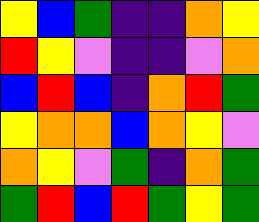[["yellow", "blue", "green", "indigo", "indigo", "orange", "yellow"], ["red", "yellow", "violet", "indigo", "indigo", "violet", "orange"], ["blue", "red", "blue", "indigo", "orange", "red", "green"], ["yellow", "orange", "orange", "blue", "orange", "yellow", "violet"], ["orange", "yellow", "violet", "green", "indigo", "orange", "green"], ["green", "red", "blue", "red", "green", "yellow", "green"]]